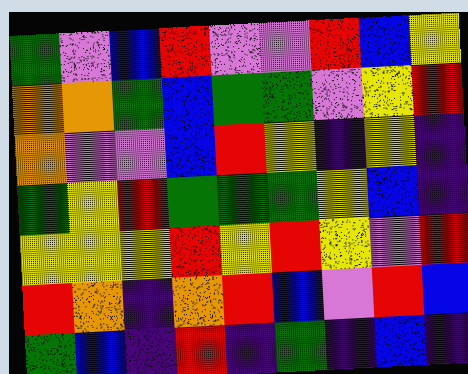[["green", "violet", "blue", "red", "violet", "violet", "red", "blue", "yellow"], ["orange", "orange", "green", "blue", "green", "green", "violet", "yellow", "red"], ["orange", "violet", "violet", "blue", "red", "yellow", "indigo", "yellow", "indigo"], ["green", "yellow", "red", "green", "green", "green", "yellow", "blue", "indigo"], ["yellow", "yellow", "yellow", "red", "yellow", "red", "yellow", "violet", "red"], ["red", "orange", "indigo", "orange", "red", "blue", "violet", "red", "blue"], ["green", "blue", "indigo", "red", "indigo", "green", "indigo", "blue", "indigo"]]